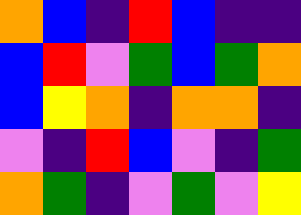[["orange", "blue", "indigo", "red", "blue", "indigo", "indigo"], ["blue", "red", "violet", "green", "blue", "green", "orange"], ["blue", "yellow", "orange", "indigo", "orange", "orange", "indigo"], ["violet", "indigo", "red", "blue", "violet", "indigo", "green"], ["orange", "green", "indigo", "violet", "green", "violet", "yellow"]]